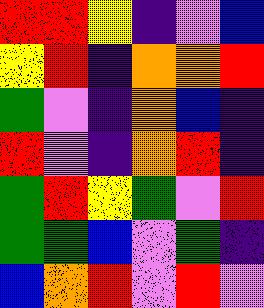[["red", "red", "yellow", "indigo", "violet", "blue"], ["yellow", "red", "indigo", "orange", "orange", "red"], ["green", "violet", "indigo", "orange", "blue", "indigo"], ["red", "violet", "indigo", "orange", "red", "indigo"], ["green", "red", "yellow", "green", "violet", "red"], ["green", "green", "blue", "violet", "green", "indigo"], ["blue", "orange", "red", "violet", "red", "violet"]]